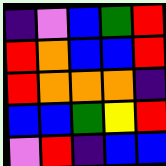[["indigo", "violet", "blue", "green", "red"], ["red", "orange", "blue", "blue", "red"], ["red", "orange", "orange", "orange", "indigo"], ["blue", "blue", "green", "yellow", "red"], ["violet", "red", "indigo", "blue", "blue"]]